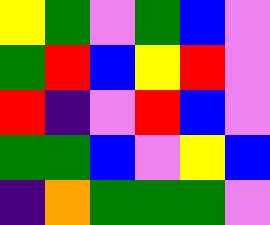[["yellow", "green", "violet", "green", "blue", "violet"], ["green", "red", "blue", "yellow", "red", "violet"], ["red", "indigo", "violet", "red", "blue", "violet"], ["green", "green", "blue", "violet", "yellow", "blue"], ["indigo", "orange", "green", "green", "green", "violet"]]